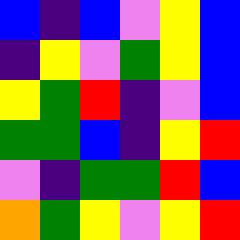[["blue", "indigo", "blue", "violet", "yellow", "blue"], ["indigo", "yellow", "violet", "green", "yellow", "blue"], ["yellow", "green", "red", "indigo", "violet", "blue"], ["green", "green", "blue", "indigo", "yellow", "red"], ["violet", "indigo", "green", "green", "red", "blue"], ["orange", "green", "yellow", "violet", "yellow", "red"]]